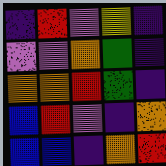[["indigo", "red", "violet", "yellow", "indigo"], ["violet", "violet", "orange", "green", "indigo"], ["orange", "orange", "red", "green", "indigo"], ["blue", "red", "violet", "indigo", "orange"], ["blue", "blue", "indigo", "orange", "red"]]